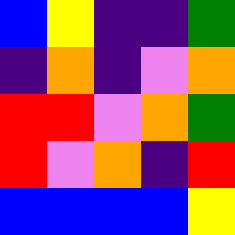[["blue", "yellow", "indigo", "indigo", "green"], ["indigo", "orange", "indigo", "violet", "orange"], ["red", "red", "violet", "orange", "green"], ["red", "violet", "orange", "indigo", "red"], ["blue", "blue", "blue", "blue", "yellow"]]